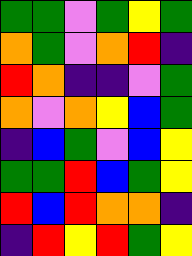[["green", "green", "violet", "green", "yellow", "green"], ["orange", "green", "violet", "orange", "red", "indigo"], ["red", "orange", "indigo", "indigo", "violet", "green"], ["orange", "violet", "orange", "yellow", "blue", "green"], ["indigo", "blue", "green", "violet", "blue", "yellow"], ["green", "green", "red", "blue", "green", "yellow"], ["red", "blue", "red", "orange", "orange", "indigo"], ["indigo", "red", "yellow", "red", "green", "yellow"]]